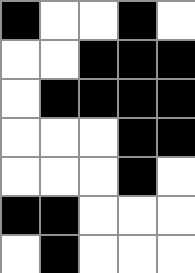[["black", "white", "white", "black", "white"], ["white", "white", "black", "black", "black"], ["white", "black", "black", "black", "black"], ["white", "white", "white", "black", "black"], ["white", "white", "white", "black", "white"], ["black", "black", "white", "white", "white"], ["white", "black", "white", "white", "white"]]